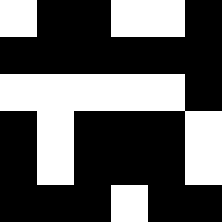[["white", "black", "black", "white", "white", "black"], ["black", "black", "black", "black", "black", "black"], ["white", "white", "white", "white", "white", "black"], ["black", "white", "black", "black", "black", "white"], ["black", "white", "black", "black", "black", "white"], ["black", "black", "black", "white", "black", "black"]]